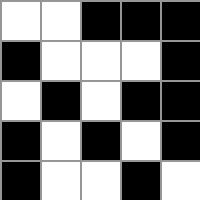[["white", "white", "black", "black", "black"], ["black", "white", "white", "white", "black"], ["white", "black", "white", "black", "black"], ["black", "white", "black", "white", "black"], ["black", "white", "white", "black", "white"]]